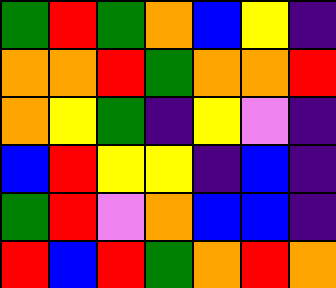[["green", "red", "green", "orange", "blue", "yellow", "indigo"], ["orange", "orange", "red", "green", "orange", "orange", "red"], ["orange", "yellow", "green", "indigo", "yellow", "violet", "indigo"], ["blue", "red", "yellow", "yellow", "indigo", "blue", "indigo"], ["green", "red", "violet", "orange", "blue", "blue", "indigo"], ["red", "blue", "red", "green", "orange", "red", "orange"]]